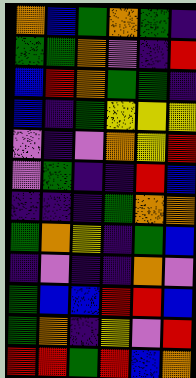[["orange", "blue", "green", "orange", "green", "indigo"], ["green", "green", "orange", "violet", "indigo", "red"], ["blue", "red", "orange", "green", "green", "indigo"], ["blue", "indigo", "green", "yellow", "yellow", "yellow"], ["violet", "indigo", "violet", "orange", "yellow", "red"], ["violet", "green", "indigo", "indigo", "red", "blue"], ["indigo", "indigo", "indigo", "green", "orange", "orange"], ["green", "orange", "yellow", "indigo", "green", "blue"], ["indigo", "violet", "indigo", "indigo", "orange", "violet"], ["green", "blue", "blue", "red", "red", "blue"], ["green", "orange", "indigo", "yellow", "violet", "red"], ["red", "red", "green", "red", "blue", "orange"]]